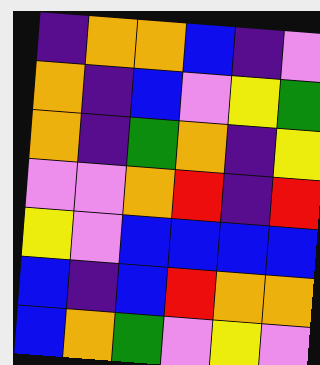[["indigo", "orange", "orange", "blue", "indigo", "violet"], ["orange", "indigo", "blue", "violet", "yellow", "green"], ["orange", "indigo", "green", "orange", "indigo", "yellow"], ["violet", "violet", "orange", "red", "indigo", "red"], ["yellow", "violet", "blue", "blue", "blue", "blue"], ["blue", "indigo", "blue", "red", "orange", "orange"], ["blue", "orange", "green", "violet", "yellow", "violet"]]